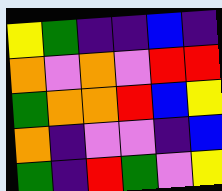[["yellow", "green", "indigo", "indigo", "blue", "indigo"], ["orange", "violet", "orange", "violet", "red", "red"], ["green", "orange", "orange", "red", "blue", "yellow"], ["orange", "indigo", "violet", "violet", "indigo", "blue"], ["green", "indigo", "red", "green", "violet", "yellow"]]